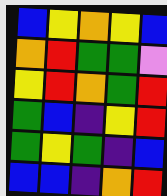[["blue", "yellow", "orange", "yellow", "blue"], ["orange", "red", "green", "green", "violet"], ["yellow", "red", "orange", "green", "red"], ["green", "blue", "indigo", "yellow", "red"], ["green", "yellow", "green", "indigo", "blue"], ["blue", "blue", "indigo", "orange", "red"]]